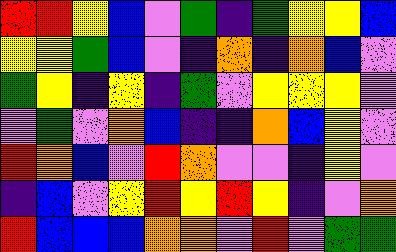[["red", "red", "yellow", "blue", "violet", "green", "indigo", "green", "yellow", "yellow", "blue"], ["yellow", "yellow", "green", "blue", "violet", "indigo", "orange", "indigo", "orange", "blue", "violet"], ["green", "yellow", "indigo", "yellow", "indigo", "green", "violet", "yellow", "yellow", "yellow", "violet"], ["violet", "green", "violet", "orange", "blue", "indigo", "indigo", "orange", "blue", "yellow", "violet"], ["red", "orange", "blue", "violet", "red", "orange", "violet", "violet", "indigo", "yellow", "violet"], ["indigo", "blue", "violet", "yellow", "red", "yellow", "red", "yellow", "indigo", "violet", "orange"], ["red", "blue", "blue", "blue", "orange", "orange", "violet", "red", "violet", "green", "green"]]